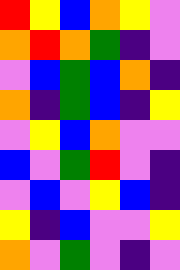[["red", "yellow", "blue", "orange", "yellow", "violet"], ["orange", "red", "orange", "green", "indigo", "violet"], ["violet", "blue", "green", "blue", "orange", "indigo"], ["orange", "indigo", "green", "blue", "indigo", "yellow"], ["violet", "yellow", "blue", "orange", "violet", "violet"], ["blue", "violet", "green", "red", "violet", "indigo"], ["violet", "blue", "violet", "yellow", "blue", "indigo"], ["yellow", "indigo", "blue", "violet", "violet", "yellow"], ["orange", "violet", "green", "violet", "indigo", "violet"]]